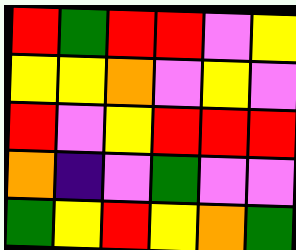[["red", "green", "red", "red", "violet", "yellow"], ["yellow", "yellow", "orange", "violet", "yellow", "violet"], ["red", "violet", "yellow", "red", "red", "red"], ["orange", "indigo", "violet", "green", "violet", "violet"], ["green", "yellow", "red", "yellow", "orange", "green"]]